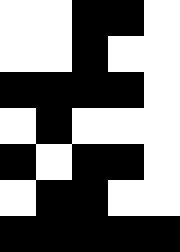[["white", "white", "black", "black", "white"], ["white", "white", "black", "white", "white"], ["black", "black", "black", "black", "white"], ["white", "black", "white", "white", "white"], ["black", "white", "black", "black", "white"], ["white", "black", "black", "white", "white"], ["black", "black", "black", "black", "black"]]